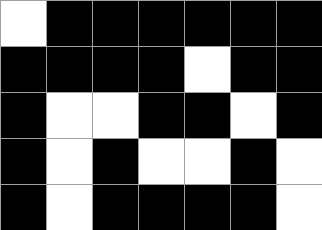[["white", "black", "black", "black", "black", "black", "black"], ["black", "black", "black", "black", "white", "black", "black"], ["black", "white", "white", "black", "black", "white", "black"], ["black", "white", "black", "white", "white", "black", "white"], ["black", "white", "black", "black", "black", "black", "white"]]